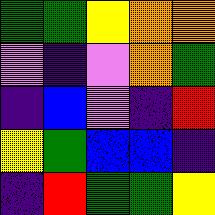[["green", "green", "yellow", "orange", "orange"], ["violet", "indigo", "violet", "orange", "green"], ["indigo", "blue", "violet", "indigo", "red"], ["yellow", "green", "blue", "blue", "indigo"], ["indigo", "red", "green", "green", "yellow"]]